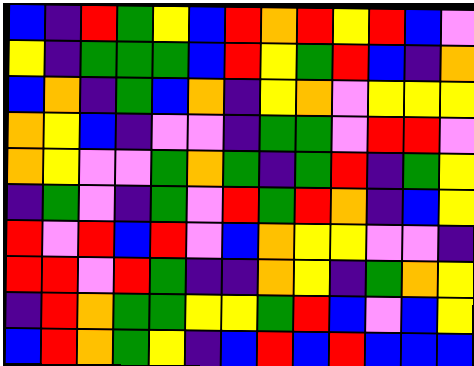[["blue", "indigo", "red", "green", "yellow", "blue", "red", "orange", "red", "yellow", "red", "blue", "violet"], ["yellow", "indigo", "green", "green", "green", "blue", "red", "yellow", "green", "red", "blue", "indigo", "orange"], ["blue", "orange", "indigo", "green", "blue", "orange", "indigo", "yellow", "orange", "violet", "yellow", "yellow", "yellow"], ["orange", "yellow", "blue", "indigo", "violet", "violet", "indigo", "green", "green", "violet", "red", "red", "violet"], ["orange", "yellow", "violet", "violet", "green", "orange", "green", "indigo", "green", "red", "indigo", "green", "yellow"], ["indigo", "green", "violet", "indigo", "green", "violet", "red", "green", "red", "orange", "indigo", "blue", "yellow"], ["red", "violet", "red", "blue", "red", "violet", "blue", "orange", "yellow", "yellow", "violet", "violet", "indigo"], ["red", "red", "violet", "red", "green", "indigo", "indigo", "orange", "yellow", "indigo", "green", "orange", "yellow"], ["indigo", "red", "orange", "green", "green", "yellow", "yellow", "green", "red", "blue", "violet", "blue", "yellow"], ["blue", "red", "orange", "green", "yellow", "indigo", "blue", "red", "blue", "red", "blue", "blue", "blue"]]